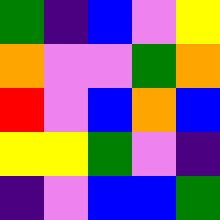[["green", "indigo", "blue", "violet", "yellow"], ["orange", "violet", "violet", "green", "orange"], ["red", "violet", "blue", "orange", "blue"], ["yellow", "yellow", "green", "violet", "indigo"], ["indigo", "violet", "blue", "blue", "green"]]